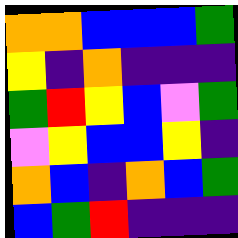[["orange", "orange", "blue", "blue", "blue", "green"], ["yellow", "indigo", "orange", "indigo", "indigo", "indigo"], ["green", "red", "yellow", "blue", "violet", "green"], ["violet", "yellow", "blue", "blue", "yellow", "indigo"], ["orange", "blue", "indigo", "orange", "blue", "green"], ["blue", "green", "red", "indigo", "indigo", "indigo"]]